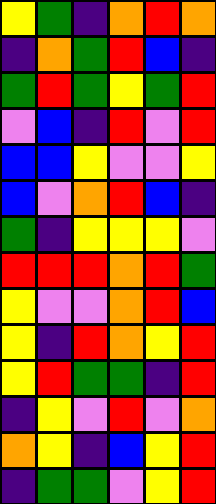[["yellow", "green", "indigo", "orange", "red", "orange"], ["indigo", "orange", "green", "red", "blue", "indigo"], ["green", "red", "green", "yellow", "green", "red"], ["violet", "blue", "indigo", "red", "violet", "red"], ["blue", "blue", "yellow", "violet", "violet", "yellow"], ["blue", "violet", "orange", "red", "blue", "indigo"], ["green", "indigo", "yellow", "yellow", "yellow", "violet"], ["red", "red", "red", "orange", "red", "green"], ["yellow", "violet", "violet", "orange", "red", "blue"], ["yellow", "indigo", "red", "orange", "yellow", "red"], ["yellow", "red", "green", "green", "indigo", "red"], ["indigo", "yellow", "violet", "red", "violet", "orange"], ["orange", "yellow", "indigo", "blue", "yellow", "red"], ["indigo", "green", "green", "violet", "yellow", "red"]]